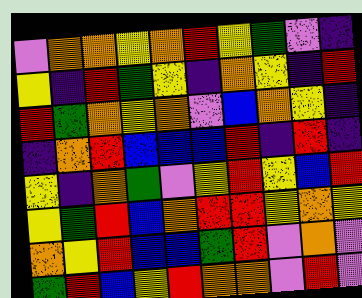[["violet", "orange", "orange", "yellow", "orange", "red", "yellow", "green", "violet", "indigo"], ["yellow", "indigo", "red", "green", "yellow", "indigo", "orange", "yellow", "indigo", "red"], ["red", "green", "orange", "yellow", "orange", "violet", "blue", "orange", "yellow", "indigo"], ["indigo", "orange", "red", "blue", "blue", "blue", "red", "indigo", "red", "indigo"], ["yellow", "indigo", "orange", "green", "violet", "yellow", "red", "yellow", "blue", "red"], ["yellow", "green", "red", "blue", "orange", "red", "red", "yellow", "orange", "yellow"], ["orange", "yellow", "red", "blue", "blue", "green", "red", "violet", "orange", "violet"], ["green", "red", "blue", "yellow", "red", "orange", "orange", "violet", "red", "violet"]]